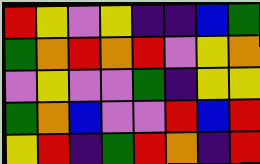[["red", "yellow", "violet", "yellow", "indigo", "indigo", "blue", "green"], ["green", "orange", "red", "orange", "red", "violet", "yellow", "orange"], ["violet", "yellow", "violet", "violet", "green", "indigo", "yellow", "yellow"], ["green", "orange", "blue", "violet", "violet", "red", "blue", "red"], ["yellow", "red", "indigo", "green", "red", "orange", "indigo", "red"]]